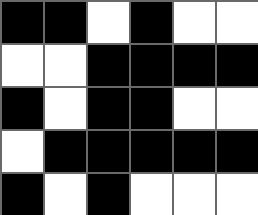[["black", "black", "white", "black", "white", "white"], ["white", "white", "black", "black", "black", "black"], ["black", "white", "black", "black", "white", "white"], ["white", "black", "black", "black", "black", "black"], ["black", "white", "black", "white", "white", "white"]]